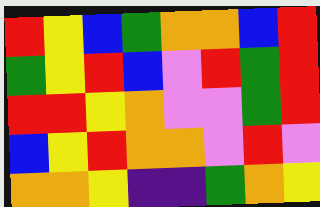[["red", "yellow", "blue", "green", "orange", "orange", "blue", "red"], ["green", "yellow", "red", "blue", "violet", "red", "green", "red"], ["red", "red", "yellow", "orange", "violet", "violet", "green", "red"], ["blue", "yellow", "red", "orange", "orange", "violet", "red", "violet"], ["orange", "orange", "yellow", "indigo", "indigo", "green", "orange", "yellow"]]